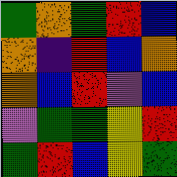[["green", "orange", "green", "red", "blue"], ["orange", "indigo", "red", "blue", "orange"], ["orange", "blue", "red", "violet", "blue"], ["violet", "green", "green", "yellow", "red"], ["green", "red", "blue", "yellow", "green"]]